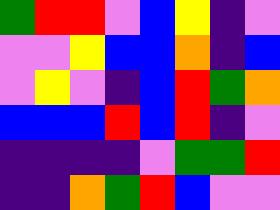[["green", "red", "red", "violet", "blue", "yellow", "indigo", "violet"], ["violet", "violet", "yellow", "blue", "blue", "orange", "indigo", "blue"], ["violet", "yellow", "violet", "indigo", "blue", "red", "green", "orange"], ["blue", "blue", "blue", "red", "blue", "red", "indigo", "violet"], ["indigo", "indigo", "indigo", "indigo", "violet", "green", "green", "red"], ["indigo", "indigo", "orange", "green", "red", "blue", "violet", "violet"]]